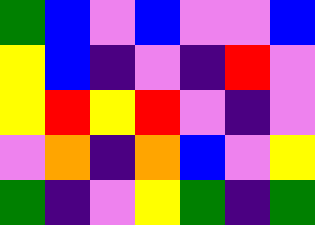[["green", "blue", "violet", "blue", "violet", "violet", "blue"], ["yellow", "blue", "indigo", "violet", "indigo", "red", "violet"], ["yellow", "red", "yellow", "red", "violet", "indigo", "violet"], ["violet", "orange", "indigo", "orange", "blue", "violet", "yellow"], ["green", "indigo", "violet", "yellow", "green", "indigo", "green"]]